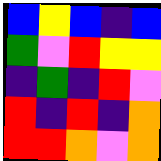[["blue", "yellow", "blue", "indigo", "blue"], ["green", "violet", "red", "yellow", "yellow"], ["indigo", "green", "indigo", "red", "violet"], ["red", "indigo", "red", "indigo", "orange"], ["red", "red", "orange", "violet", "orange"]]